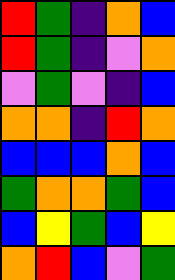[["red", "green", "indigo", "orange", "blue"], ["red", "green", "indigo", "violet", "orange"], ["violet", "green", "violet", "indigo", "blue"], ["orange", "orange", "indigo", "red", "orange"], ["blue", "blue", "blue", "orange", "blue"], ["green", "orange", "orange", "green", "blue"], ["blue", "yellow", "green", "blue", "yellow"], ["orange", "red", "blue", "violet", "green"]]